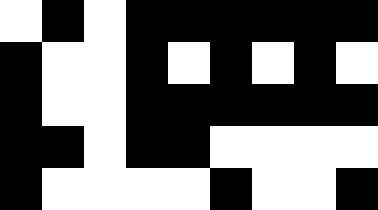[["white", "black", "white", "black", "black", "black", "black", "black", "black"], ["black", "white", "white", "black", "white", "black", "white", "black", "white"], ["black", "white", "white", "black", "black", "black", "black", "black", "black"], ["black", "black", "white", "black", "black", "white", "white", "white", "white"], ["black", "white", "white", "white", "white", "black", "white", "white", "black"]]